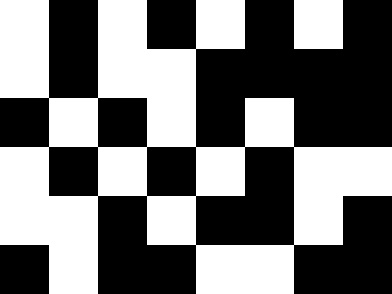[["white", "black", "white", "black", "white", "black", "white", "black"], ["white", "black", "white", "white", "black", "black", "black", "black"], ["black", "white", "black", "white", "black", "white", "black", "black"], ["white", "black", "white", "black", "white", "black", "white", "white"], ["white", "white", "black", "white", "black", "black", "white", "black"], ["black", "white", "black", "black", "white", "white", "black", "black"]]